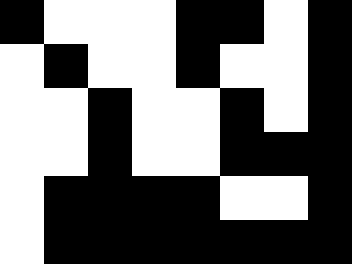[["black", "white", "white", "white", "black", "black", "white", "black"], ["white", "black", "white", "white", "black", "white", "white", "black"], ["white", "white", "black", "white", "white", "black", "white", "black"], ["white", "white", "black", "white", "white", "black", "black", "black"], ["white", "black", "black", "black", "black", "white", "white", "black"], ["white", "black", "black", "black", "black", "black", "black", "black"]]